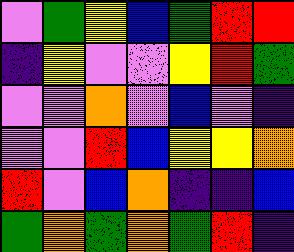[["violet", "green", "yellow", "blue", "green", "red", "red"], ["indigo", "yellow", "violet", "violet", "yellow", "red", "green"], ["violet", "violet", "orange", "violet", "blue", "violet", "indigo"], ["violet", "violet", "red", "blue", "yellow", "yellow", "orange"], ["red", "violet", "blue", "orange", "indigo", "indigo", "blue"], ["green", "orange", "green", "orange", "green", "red", "indigo"]]